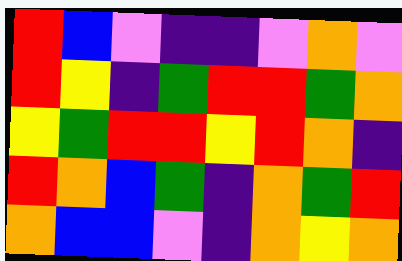[["red", "blue", "violet", "indigo", "indigo", "violet", "orange", "violet"], ["red", "yellow", "indigo", "green", "red", "red", "green", "orange"], ["yellow", "green", "red", "red", "yellow", "red", "orange", "indigo"], ["red", "orange", "blue", "green", "indigo", "orange", "green", "red"], ["orange", "blue", "blue", "violet", "indigo", "orange", "yellow", "orange"]]